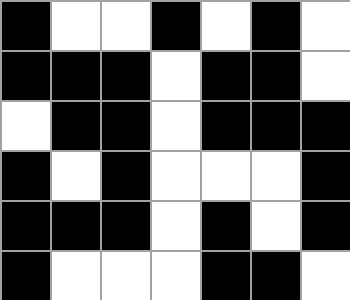[["black", "white", "white", "black", "white", "black", "white"], ["black", "black", "black", "white", "black", "black", "white"], ["white", "black", "black", "white", "black", "black", "black"], ["black", "white", "black", "white", "white", "white", "black"], ["black", "black", "black", "white", "black", "white", "black"], ["black", "white", "white", "white", "black", "black", "white"]]